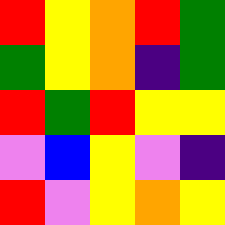[["red", "yellow", "orange", "red", "green"], ["green", "yellow", "orange", "indigo", "green"], ["red", "green", "red", "yellow", "yellow"], ["violet", "blue", "yellow", "violet", "indigo"], ["red", "violet", "yellow", "orange", "yellow"]]